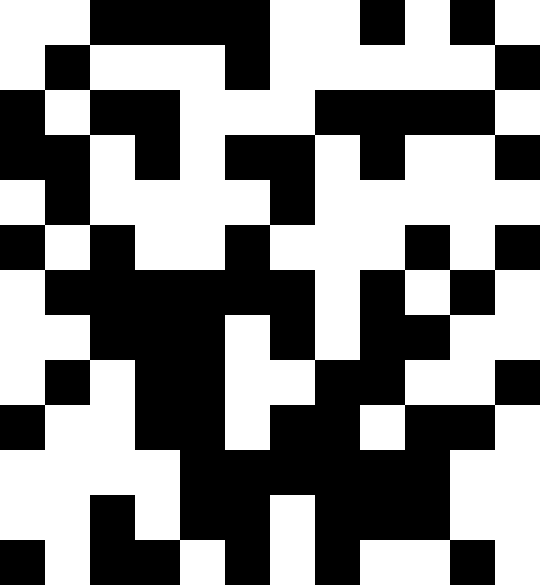[["white", "white", "black", "black", "black", "black", "white", "white", "black", "white", "black", "white"], ["white", "black", "white", "white", "white", "black", "white", "white", "white", "white", "white", "black"], ["black", "white", "black", "black", "white", "white", "white", "black", "black", "black", "black", "white"], ["black", "black", "white", "black", "white", "black", "black", "white", "black", "white", "white", "black"], ["white", "black", "white", "white", "white", "white", "black", "white", "white", "white", "white", "white"], ["black", "white", "black", "white", "white", "black", "white", "white", "white", "black", "white", "black"], ["white", "black", "black", "black", "black", "black", "black", "white", "black", "white", "black", "white"], ["white", "white", "black", "black", "black", "white", "black", "white", "black", "black", "white", "white"], ["white", "black", "white", "black", "black", "white", "white", "black", "black", "white", "white", "black"], ["black", "white", "white", "black", "black", "white", "black", "black", "white", "black", "black", "white"], ["white", "white", "white", "white", "black", "black", "black", "black", "black", "black", "white", "white"], ["white", "white", "black", "white", "black", "black", "white", "black", "black", "black", "white", "white"], ["black", "white", "black", "black", "white", "black", "white", "black", "white", "white", "black", "white"]]